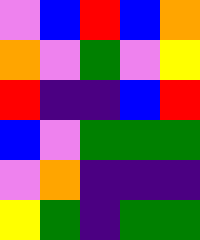[["violet", "blue", "red", "blue", "orange"], ["orange", "violet", "green", "violet", "yellow"], ["red", "indigo", "indigo", "blue", "red"], ["blue", "violet", "green", "green", "green"], ["violet", "orange", "indigo", "indigo", "indigo"], ["yellow", "green", "indigo", "green", "green"]]